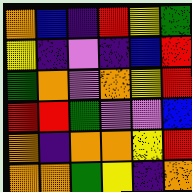[["orange", "blue", "indigo", "red", "yellow", "green"], ["yellow", "indigo", "violet", "indigo", "blue", "red"], ["green", "orange", "violet", "orange", "yellow", "red"], ["red", "red", "green", "violet", "violet", "blue"], ["orange", "indigo", "orange", "orange", "yellow", "red"], ["orange", "orange", "green", "yellow", "indigo", "orange"]]